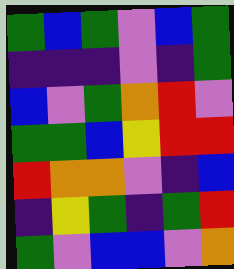[["green", "blue", "green", "violet", "blue", "green"], ["indigo", "indigo", "indigo", "violet", "indigo", "green"], ["blue", "violet", "green", "orange", "red", "violet"], ["green", "green", "blue", "yellow", "red", "red"], ["red", "orange", "orange", "violet", "indigo", "blue"], ["indigo", "yellow", "green", "indigo", "green", "red"], ["green", "violet", "blue", "blue", "violet", "orange"]]